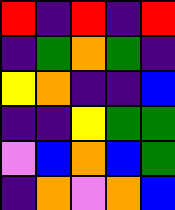[["red", "indigo", "red", "indigo", "red"], ["indigo", "green", "orange", "green", "indigo"], ["yellow", "orange", "indigo", "indigo", "blue"], ["indigo", "indigo", "yellow", "green", "green"], ["violet", "blue", "orange", "blue", "green"], ["indigo", "orange", "violet", "orange", "blue"]]